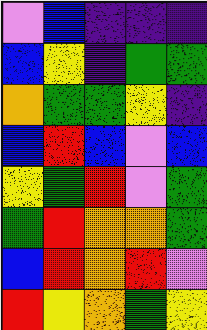[["violet", "blue", "indigo", "indigo", "indigo"], ["blue", "yellow", "indigo", "green", "green"], ["orange", "green", "green", "yellow", "indigo"], ["blue", "red", "blue", "violet", "blue"], ["yellow", "green", "red", "violet", "green"], ["green", "red", "orange", "orange", "green"], ["blue", "red", "orange", "red", "violet"], ["red", "yellow", "orange", "green", "yellow"]]